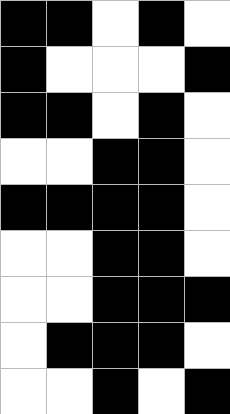[["black", "black", "white", "black", "white"], ["black", "white", "white", "white", "black"], ["black", "black", "white", "black", "white"], ["white", "white", "black", "black", "white"], ["black", "black", "black", "black", "white"], ["white", "white", "black", "black", "white"], ["white", "white", "black", "black", "black"], ["white", "black", "black", "black", "white"], ["white", "white", "black", "white", "black"]]